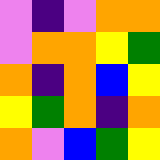[["violet", "indigo", "violet", "orange", "orange"], ["violet", "orange", "orange", "yellow", "green"], ["orange", "indigo", "orange", "blue", "yellow"], ["yellow", "green", "orange", "indigo", "orange"], ["orange", "violet", "blue", "green", "yellow"]]